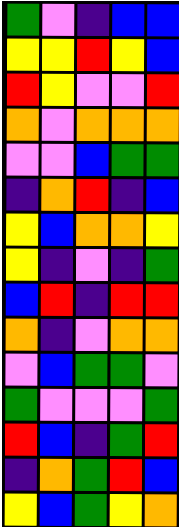[["green", "violet", "indigo", "blue", "blue"], ["yellow", "yellow", "red", "yellow", "blue"], ["red", "yellow", "violet", "violet", "red"], ["orange", "violet", "orange", "orange", "orange"], ["violet", "violet", "blue", "green", "green"], ["indigo", "orange", "red", "indigo", "blue"], ["yellow", "blue", "orange", "orange", "yellow"], ["yellow", "indigo", "violet", "indigo", "green"], ["blue", "red", "indigo", "red", "red"], ["orange", "indigo", "violet", "orange", "orange"], ["violet", "blue", "green", "green", "violet"], ["green", "violet", "violet", "violet", "green"], ["red", "blue", "indigo", "green", "red"], ["indigo", "orange", "green", "red", "blue"], ["yellow", "blue", "green", "yellow", "orange"]]